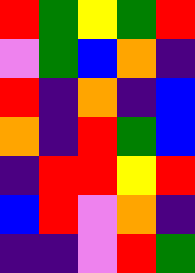[["red", "green", "yellow", "green", "red"], ["violet", "green", "blue", "orange", "indigo"], ["red", "indigo", "orange", "indigo", "blue"], ["orange", "indigo", "red", "green", "blue"], ["indigo", "red", "red", "yellow", "red"], ["blue", "red", "violet", "orange", "indigo"], ["indigo", "indigo", "violet", "red", "green"]]